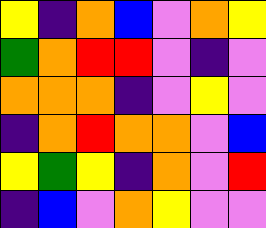[["yellow", "indigo", "orange", "blue", "violet", "orange", "yellow"], ["green", "orange", "red", "red", "violet", "indigo", "violet"], ["orange", "orange", "orange", "indigo", "violet", "yellow", "violet"], ["indigo", "orange", "red", "orange", "orange", "violet", "blue"], ["yellow", "green", "yellow", "indigo", "orange", "violet", "red"], ["indigo", "blue", "violet", "orange", "yellow", "violet", "violet"]]